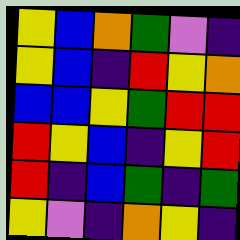[["yellow", "blue", "orange", "green", "violet", "indigo"], ["yellow", "blue", "indigo", "red", "yellow", "orange"], ["blue", "blue", "yellow", "green", "red", "red"], ["red", "yellow", "blue", "indigo", "yellow", "red"], ["red", "indigo", "blue", "green", "indigo", "green"], ["yellow", "violet", "indigo", "orange", "yellow", "indigo"]]